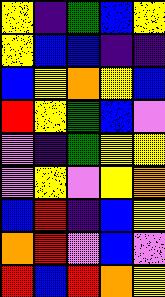[["yellow", "indigo", "green", "blue", "yellow"], ["yellow", "blue", "blue", "indigo", "indigo"], ["blue", "yellow", "orange", "yellow", "blue"], ["red", "yellow", "green", "blue", "violet"], ["violet", "indigo", "green", "yellow", "yellow"], ["violet", "yellow", "violet", "yellow", "orange"], ["blue", "red", "indigo", "blue", "yellow"], ["orange", "red", "violet", "blue", "violet"], ["red", "blue", "red", "orange", "yellow"]]